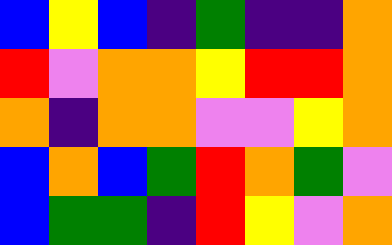[["blue", "yellow", "blue", "indigo", "green", "indigo", "indigo", "orange"], ["red", "violet", "orange", "orange", "yellow", "red", "red", "orange"], ["orange", "indigo", "orange", "orange", "violet", "violet", "yellow", "orange"], ["blue", "orange", "blue", "green", "red", "orange", "green", "violet"], ["blue", "green", "green", "indigo", "red", "yellow", "violet", "orange"]]